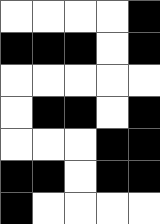[["white", "white", "white", "white", "black"], ["black", "black", "black", "white", "black"], ["white", "white", "white", "white", "white"], ["white", "black", "black", "white", "black"], ["white", "white", "white", "black", "black"], ["black", "black", "white", "black", "black"], ["black", "white", "white", "white", "white"]]